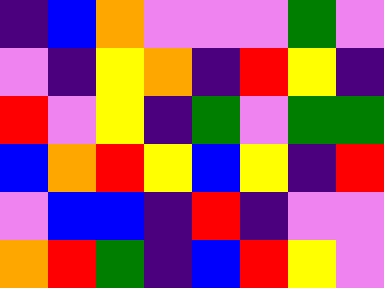[["indigo", "blue", "orange", "violet", "violet", "violet", "green", "violet"], ["violet", "indigo", "yellow", "orange", "indigo", "red", "yellow", "indigo"], ["red", "violet", "yellow", "indigo", "green", "violet", "green", "green"], ["blue", "orange", "red", "yellow", "blue", "yellow", "indigo", "red"], ["violet", "blue", "blue", "indigo", "red", "indigo", "violet", "violet"], ["orange", "red", "green", "indigo", "blue", "red", "yellow", "violet"]]